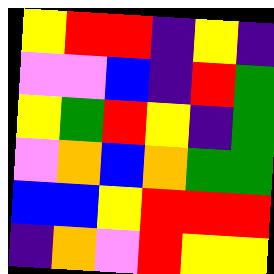[["yellow", "red", "red", "indigo", "yellow", "indigo"], ["violet", "violet", "blue", "indigo", "red", "green"], ["yellow", "green", "red", "yellow", "indigo", "green"], ["violet", "orange", "blue", "orange", "green", "green"], ["blue", "blue", "yellow", "red", "red", "red"], ["indigo", "orange", "violet", "red", "yellow", "yellow"]]